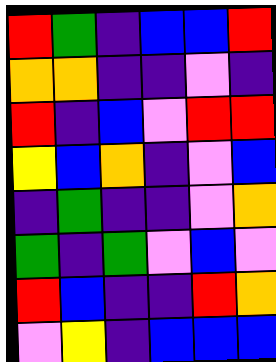[["red", "green", "indigo", "blue", "blue", "red"], ["orange", "orange", "indigo", "indigo", "violet", "indigo"], ["red", "indigo", "blue", "violet", "red", "red"], ["yellow", "blue", "orange", "indigo", "violet", "blue"], ["indigo", "green", "indigo", "indigo", "violet", "orange"], ["green", "indigo", "green", "violet", "blue", "violet"], ["red", "blue", "indigo", "indigo", "red", "orange"], ["violet", "yellow", "indigo", "blue", "blue", "blue"]]